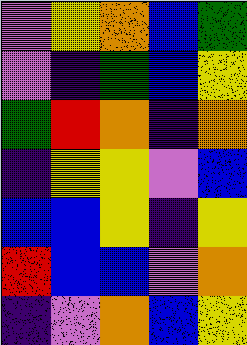[["violet", "yellow", "orange", "blue", "green"], ["violet", "indigo", "green", "blue", "yellow"], ["green", "red", "orange", "indigo", "orange"], ["indigo", "yellow", "yellow", "violet", "blue"], ["blue", "blue", "yellow", "indigo", "yellow"], ["red", "blue", "blue", "violet", "orange"], ["indigo", "violet", "orange", "blue", "yellow"]]